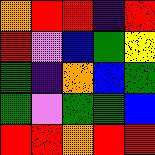[["orange", "red", "red", "indigo", "red"], ["red", "violet", "blue", "green", "yellow"], ["green", "indigo", "orange", "blue", "green"], ["green", "violet", "green", "green", "blue"], ["red", "red", "orange", "red", "red"]]